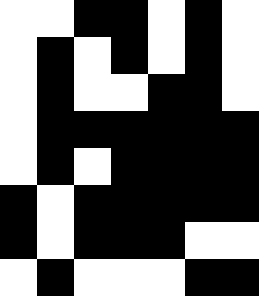[["white", "white", "black", "black", "white", "black", "white"], ["white", "black", "white", "black", "white", "black", "white"], ["white", "black", "white", "white", "black", "black", "white"], ["white", "black", "black", "black", "black", "black", "black"], ["white", "black", "white", "black", "black", "black", "black"], ["black", "white", "black", "black", "black", "black", "black"], ["black", "white", "black", "black", "black", "white", "white"], ["white", "black", "white", "white", "white", "black", "black"]]